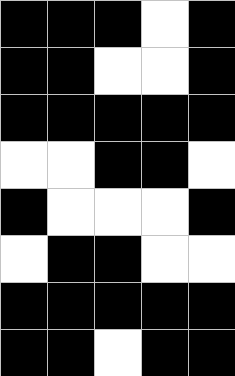[["black", "black", "black", "white", "black"], ["black", "black", "white", "white", "black"], ["black", "black", "black", "black", "black"], ["white", "white", "black", "black", "white"], ["black", "white", "white", "white", "black"], ["white", "black", "black", "white", "white"], ["black", "black", "black", "black", "black"], ["black", "black", "white", "black", "black"]]